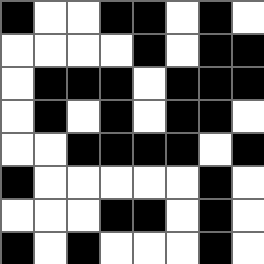[["black", "white", "white", "black", "black", "white", "black", "white"], ["white", "white", "white", "white", "black", "white", "black", "black"], ["white", "black", "black", "black", "white", "black", "black", "black"], ["white", "black", "white", "black", "white", "black", "black", "white"], ["white", "white", "black", "black", "black", "black", "white", "black"], ["black", "white", "white", "white", "white", "white", "black", "white"], ["white", "white", "white", "black", "black", "white", "black", "white"], ["black", "white", "black", "white", "white", "white", "black", "white"]]